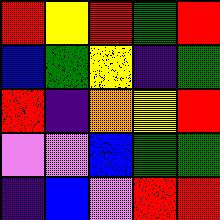[["red", "yellow", "red", "green", "red"], ["blue", "green", "yellow", "indigo", "green"], ["red", "indigo", "orange", "yellow", "red"], ["violet", "violet", "blue", "green", "green"], ["indigo", "blue", "violet", "red", "red"]]